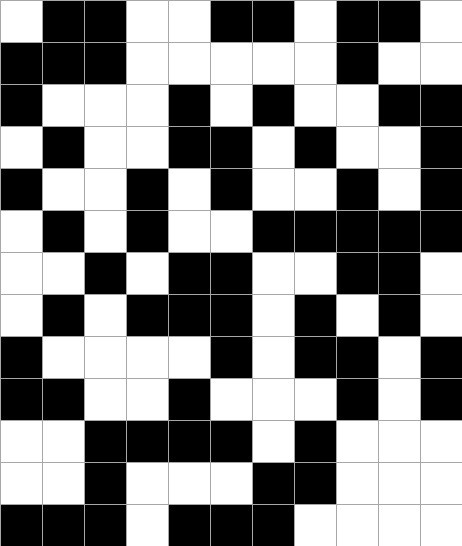[["white", "black", "black", "white", "white", "black", "black", "white", "black", "black", "white"], ["black", "black", "black", "white", "white", "white", "white", "white", "black", "white", "white"], ["black", "white", "white", "white", "black", "white", "black", "white", "white", "black", "black"], ["white", "black", "white", "white", "black", "black", "white", "black", "white", "white", "black"], ["black", "white", "white", "black", "white", "black", "white", "white", "black", "white", "black"], ["white", "black", "white", "black", "white", "white", "black", "black", "black", "black", "black"], ["white", "white", "black", "white", "black", "black", "white", "white", "black", "black", "white"], ["white", "black", "white", "black", "black", "black", "white", "black", "white", "black", "white"], ["black", "white", "white", "white", "white", "black", "white", "black", "black", "white", "black"], ["black", "black", "white", "white", "black", "white", "white", "white", "black", "white", "black"], ["white", "white", "black", "black", "black", "black", "white", "black", "white", "white", "white"], ["white", "white", "black", "white", "white", "white", "black", "black", "white", "white", "white"], ["black", "black", "black", "white", "black", "black", "black", "white", "white", "white", "white"]]